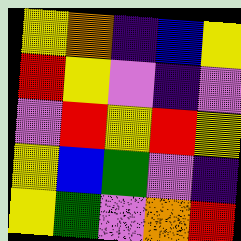[["yellow", "orange", "indigo", "blue", "yellow"], ["red", "yellow", "violet", "indigo", "violet"], ["violet", "red", "yellow", "red", "yellow"], ["yellow", "blue", "green", "violet", "indigo"], ["yellow", "green", "violet", "orange", "red"]]